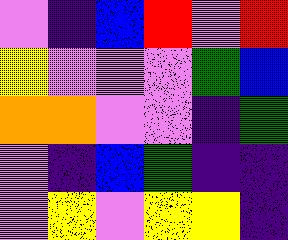[["violet", "indigo", "blue", "red", "violet", "red"], ["yellow", "violet", "violet", "violet", "green", "blue"], ["orange", "orange", "violet", "violet", "indigo", "green"], ["violet", "indigo", "blue", "green", "indigo", "indigo"], ["violet", "yellow", "violet", "yellow", "yellow", "indigo"]]